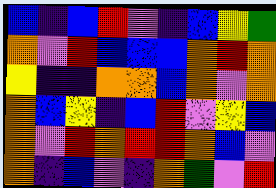[["blue", "indigo", "blue", "red", "violet", "indigo", "blue", "yellow", "green"], ["orange", "violet", "red", "blue", "blue", "blue", "orange", "red", "orange"], ["yellow", "indigo", "indigo", "orange", "orange", "blue", "orange", "violet", "orange"], ["orange", "blue", "yellow", "indigo", "blue", "red", "violet", "yellow", "blue"], ["orange", "violet", "red", "orange", "red", "red", "orange", "blue", "violet"], ["orange", "indigo", "blue", "violet", "indigo", "orange", "green", "violet", "red"]]